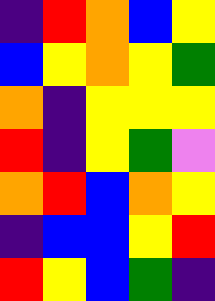[["indigo", "red", "orange", "blue", "yellow"], ["blue", "yellow", "orange", "yellow", "green"], ["orange", "indigo", "yellow", "yellow", "yellow"], ["red", "indigo", "yellow", "green", "violet"], ["orange", "red", "blue", "orange", "yellow"], ["indigo", "blue", "blue", "yellow", "red"], ["red", "yellow", "blue", "green", "indigo"]]